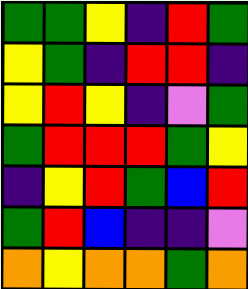[["green", "green", "yellow", "indigo", "red", "green"], ["yellow", "green", "indigo", "red", "red", "indigo"], ["yellow", "red", "yellow", "indigo", "violet", "green"], ["green", "red", "red", "red", "green", "yellow"], ["indigo", "yellow", "red", "green", "blue", "red"], ["green", "red", "blue", "indigo", "indigo", "violet"], ["orange", "yellow", "orange", "orange", "green", "orange"]]